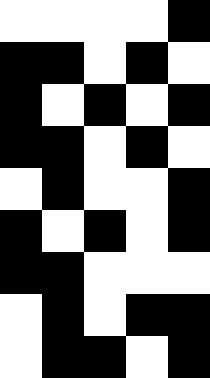[["white", "white", "white", "white", "black"], ["black", "black", "white", "black", "white"], ["black", "white", "black", "white", "black"], ["black", "black", "white", "black", "white"], ["white", "black", "white", "white", "black"], ["black", "white", "black", "white", "black"], ["black", "black", "white", "white", "white"], ["white", "black", "white", "black", "black"], ["white", "black", "black", "white", "black"]]